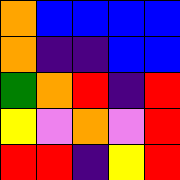[["orange", "blue", "blue", "blue", "blue"], ["orange", "indigo", "indigo", "blue", "blue"], ["green", "orange", "red", "indigo", "red"], ["yellow", "violet", "orange", "violet", "red"], ["red", "red", "indigo", "yellow", "red"]]